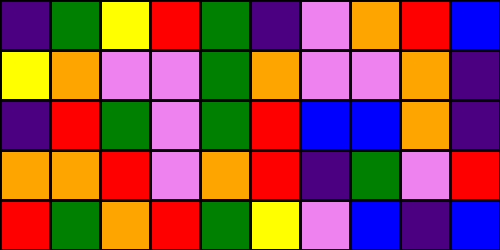[["indigo", "green", "yellow", "red", "green", "indigo", "violet", "orange", "red", "blue"], ["yellow", "orange", "violet", "violet", "green", "orange", "violet", "violet", "orange", "indigo"], ["indigo", "red", "green", "violet", "green", "red", "blue", "blue", "orange", "indigo"], ["orange", "orange", "red", "violet", "orange", "red", "indigo", "green", "violet", "red"], ["red", "green", "orange", "red", "green", "yellow", "violet", "blue", "indigo", "blue"]]